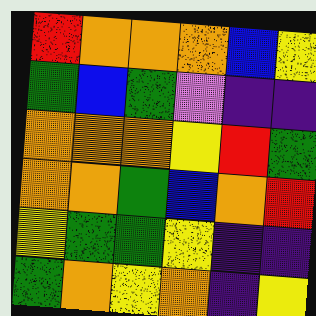[["red", "orange", "orange", "orange", "blue", "yellow"], ["green", "blue", "green", "violet", "indigo", "indigo"], ["orange", "orange", "orange", "yellow", "red", "green"], ["orange", "orange", "green", "blue", "orange", "red"], ["yellow", "green", "green", "yellow", "indigo", "indigo"], ["green", "orange", "yellow", "orange", "indigo", "yellow"]]